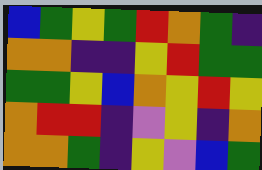[["blue", "green", "yellow", "green", "red", "orange", "green", "indigo"], ["orange", "orange", "indigo", "indigo", "yellow", "red", "green", "green"], ["green", "green", "yellow", "blue", "orange", "yellow", "red", "yellow"], ["orange", "red", "red", "indigo", "violet", "yellow", "indigo", "orange"], ["orange", "orange", "green", "indigo", "yellow", "violet", "blue", "green"]]